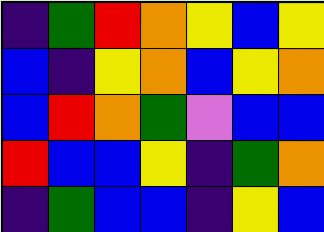[["indigo", "green", "red", "orange", "yellow", "blue", "yellow"], ["blue", "indigo", "yellow", "orange", "blue", "yellow", "orange"], ["blue", "red", "orange", "green", "violet", "blue", "blue"], ["red", "blue", "blue", "yellow", "indigo", "green", "orange"], ["indigo", "green", "blue", "blue", "indigo", "yellow", "blue"]]